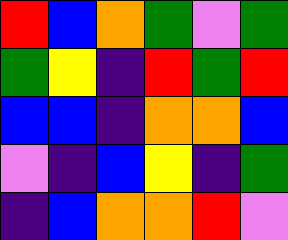[["red", "blue", "orange", "green", "violet", "green"], ["green", "yellow", "indigo", "red", "green", "red"], ["blue", "blue", "indigo", "orange", "orange", "blue"], ["violet", "indigo", "blue", "yellow", "indigo", "green"], ["indigo", "blue", "orange", "orange", "red", "violet"]]